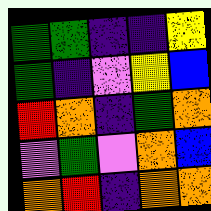[["green", "green", "indigo", "indigo", "yellow"], ["green", "indigo", "violet", "yellow", "blue"], ["red", "orange", "indigo", "green", "orange"], ["violet", "green", "violet", "orange", "blue"], ["orange", "red", "indigo", "orange", "orange"]]